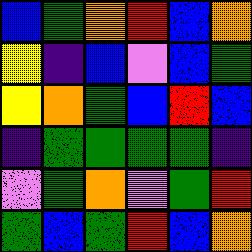[["blue", "green", "orange", "red", "blue", "orange"], ["yellow", "indigo", "blue", "violet", "blue", "green"], ["yellow", "orange", "green", "blue", "red", "blue"], ["indigo", "green", "green", "green", "green", "indigo"], ["violet", "green", "orange", "violet", "green", "red"], ["green", "blue", "green", "red", "blue", "orange"]]